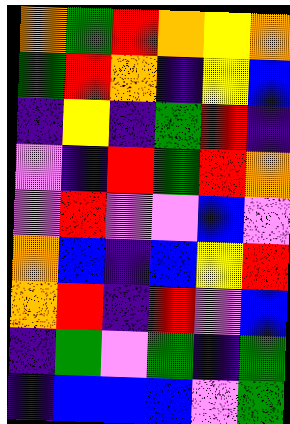[["orange", "green", "red", "orange", "yellow", "orange"], ["green", "red", "orange", "indigo", "yellow", "blue"], ["indigo", "yellow", "indigo", "green", "red", "indigo"], ["violet", "indigo", "red", "green", "red", "orange"], ["violet", "red", "violet", "violet", "blue", "violet"], ["orange", "blue", "indigo", "blue", "yellow", "red"], ["orange", "red", "indigo", "red", "violet", "blue"], ["indigo", "green", "violet", "green", "indigo", "green"], ["indigo", "blue", "blue", "blue", "violet", "green"]]